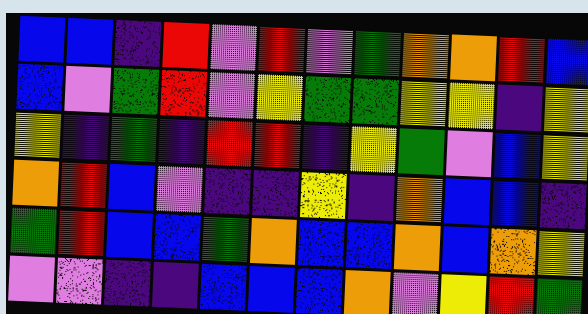[["blue", "blue", "indigo", "red", "violet", "red", "violet", "green", "orange", "orange", "red", "blue"], ["blue", "violet", "green", "red", "violet", "yellow", "green", "green", "yellow", "yellow", "indigo", "yellow"], ["yellow", "indigo", "green", "indigo", "red", "red", "indigo", "yellow", "green", "violet", "blue", "yellow"], ["orange", "red", "blue", "violet", "indigo", "indigo", "yellow", "indigo", "orange", "blue", "blue", "indigo"], ["green", "red", "blue", "blue", "green", "orange", "blue", "blue", "orange", "blue", "orange", "yellow"], ["violet", "violet", "indigo", "indigo", "blue", "blue", "blue", "orange", "violet", "yellow", "red", "green"]]